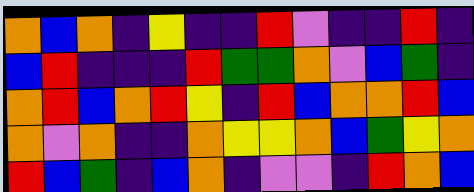[["orange", "blue", "orange", "indigo", "yellow", "indigo", "indigo", "red", "violet", "indigo", "indigo", "red", "indigo"], ["blue", "red", "indigo", "indigo", "indigo", "red", "green", "green", "orange", "violet", "blue", "green", "indigo"], ["orange", "red", "blue", "orange", "red", "yellow", "indigo", "red", "blue", "orange", "orange", "red", "blue"], ["orange", "violet", "orange", "indigo", "indigo", "orange", "yellow", "yellow", "orange", "blue", "green", "yellow", "orange"], ["red", "blue", "green", "indigo", "blue", "orange", "indigo", "violet", "violet", "indigo", "red", "orange", "blue"]]